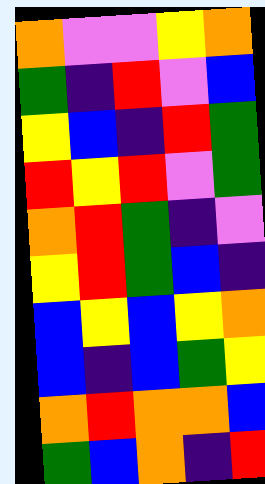[["orange", "violet", "violet", "yellow", "orange"], ["green", "indigo", "red", "violet", "blue"], ["yellow", "blue", "indigo", "red", "green"], ["red", "yellow", "red", "violet", "green"], ["orange", "red", "green", "indigo", "violet"], ["yellow", "red", "green", "blue", "indigo"], ["blue", "yellow", "blue", "yellow", "orange"], ["blue", "indigo", "blue", "green", "yellow"], ["orange", "red", "orange", "orange", "blue"], ["green", "blue", "orange", "indigo", "red"]]